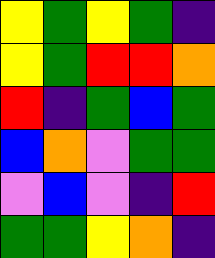[["yellow", "green", "yellow", "green", "indigo"], ["yellow", "green", "red", "red", "orange"], ["red", "indigo", "green", "blue", "green"], ["blue", "orange", "violet", "green", "green"], ["violet", "blue", "violet", "indigo", "red"], ["green", "green", "yellow", "orange", "indigo"]]